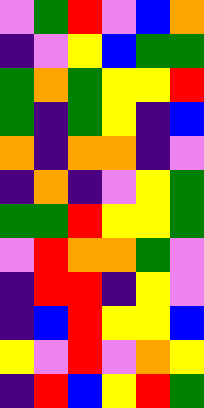[["violet", "green", "red", "violet", "blue", "orange"], ["indigo", "violet", "yellow", "blue", "green", "green"], ["green", "orange", "green", "yellow", "yellow", "red"], ["green", "indigo", "green", "yellow", "indigo", "blue"], ["orange", "indigo", "orange", "orange", "indigo", "violet"], ["indigo", "orange", "indigo", "violet", "yellow", "green"], ["green", "green", "red", "yellow", "yellow", "green"], ["violet", "red", "orange", "orange", "green", "violet"], ["indigo", "red", "red", "indigo", "yellow", "violet"], ["indigo", "blue", "red", "yellow", "yellow", "blue"], ["yellow", "violet", "red", "violet", "orange", "yellow"], ["indigo", "red", "blue", "yellow", "red", "green"]]